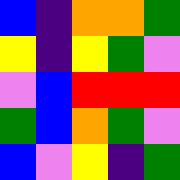[["blue", "indigo", "orange", "orange", "green"], ["yellow", "indigo", "yellow", "green", "violet"], ["violet", "blue", "red", "red", "red"], ["green", "blue", "orange", "green", "violet"], ["blue", "violet", "yellow", "indigo", "green"]]